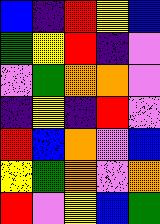[["blue", "indigo", "red", "yellow", "blue"], ["green", "yellow", "red", "indigo", "violet"], ["violet", "green", "orange", "orange", "violet"], ["indigo", "yellow", "indigo", "red", "violet"], ["red", "blue", "orange", "violet", "blue"], ["yellow", "green", "orange", "violet", "orange"], ["red", "violet", "yellow", "blue", "green"]]